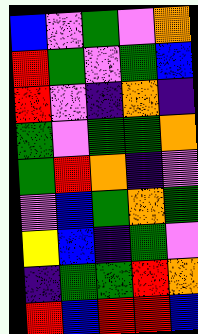[["blue", "violet", "green", "violet", "orange"], ["red", "green", "violet", "green", "blue"], ["red", "violet", "indigo", "orange", "indigo"], ["green", "violet", "green", "green", "orange"], ["green", "red", "orange", "indigo", "violet"], ["violet", "blue", "green", "orange", "green"], ["yellow", "blue", "indigo", "green", "violet"], ["indigo", "green", "green", "red", "orange"], ["red", "blue", "red", "red", "blue"]]